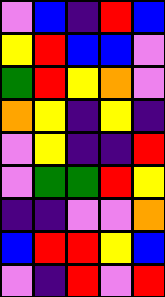[["violet", "blue", "indigo", "red", "blue"], ["yellow", "red", "blue", "blue", "violet"], ["green", "red", "yellow", "orange", "violet"], ["orange", "yellow", "indigo", "yellow", "indigo"], ["violet", "yellow", "indigo", "indigo", "red"], ["violet", "green", "green", "red", "yellow"], ["indigo", "indigo", "violet", "violet", "orange"], ["blue", "red", "red", "yellow", "blue"], ["violet", "indigo", "red", "violet", "red"]]